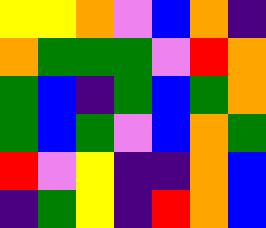[["yellow", "yellow", "orange", "violet", "blue", "orange", "indigo"], ["orange", "green", "green", "green", "violet", "red", "orange"], ["green", "blue", "indigo", "green", "blue", "green", "orange"], ["green", "blue", "green", "violet", "blue", "orange", "green"], ["red", "violet", "yellow", "indigo", "indigo", "orange", "blue"], ["indigo", "green", "yellow", "indigo", "red", "orange", "blue"]]